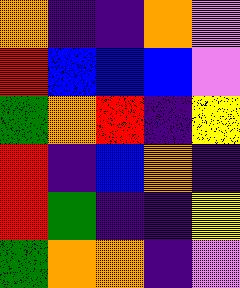[["orange", "indigo", "indigo", "orange", "violet"], ["red", "blue", "blue", "blue", "violet"], ["green", "orange", "red", "indigo", "yellow"], ["red", "indigo", "blue", "orange", "indigo"], ["red", "green", "indigo", "indigo", "yellow"], ["green", "orange", "orange", "indigo", "violet"]]